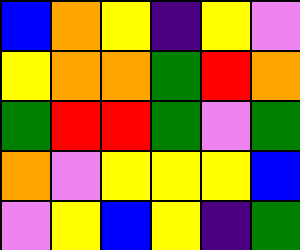[["blue", "orange", "yellow", "indigo", "yellow", "violet"], ["yellow", "orange", "orange", "green", "red", "orange"], ["green", "red", "red", "green", "violet", "green"], ["orange", "violet", "yellow", "yellow", "yellow", "blue"], ["violet", "yellow", "blue", "yellow", "indigo", "green"]]